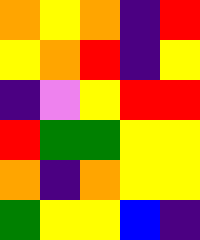[["orange", "yellow", "orange", "indigo", "red"], ["yellow", "orange", "red", "indigo", "yellow"], ["indigo", "violet", "yellow", "red", "red"], ["red", "green", "green", "yellow", "yellow"], ["orange", "indigo", "orange", "yellow", "yellow"], ["green", "yellow", "yellow", "blue", "indigo"]]